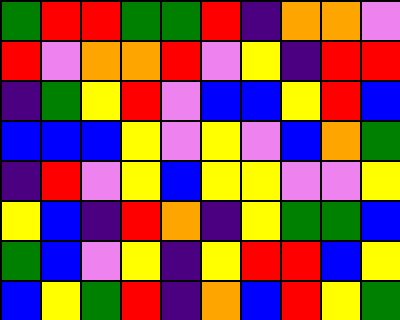[["green", "red", "red", "green", "green", "red", "indigo", "orange", "orange", "violet"], ["red", "violet", "orange", "orange", "red", "violet", "yellow", "indigo", "red", "red"], ["indigo", "green", "yellow", "red", "violet", "blue", "blue", "yellow", "red", "blue"], ["blue", "blue", "blue", "yellow", "violet", "yellow", "violet", "blue", "orange", "green"], ["indigo", "red", "violet", "yellow", "blue", "yellow", "yellow", "violet", "violet", "yellow"], ["yellow", "blue", "indigo", "red", "orange", "indigo", "yellow", "green", "green", "blue"], ["green", "blue", "violet", "yellow", "indigo", "yellow", "red", "red", "blue", "yellow"], ["blue", "yellow", "green", "red", "indigo", "orange", "blue", "red", "yellow", "green"]]